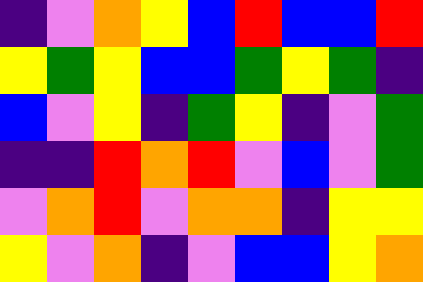[["indigo", "violet", "orange", "yellow", "blue", "red", "blue", "blue", "red"], ["yellow", "green", "yellow", "blue", "blue", "green", "yellow", "green", "indigo"], ["blue", "violet", "yellow", "indigo", "green", "yellow", "indigo", "violet", "green"], ["indigo", "indigo", "red", "orange", "red", "violet", "blue", "violet", "green"], ["violet", "orange", "red", "violet", "orange", "orange", "indigo", "yellow", "yellow"], ["yellow", "violet", "orange", "indigo", "violet", "blue", "blue", "yellow", "orange"]]